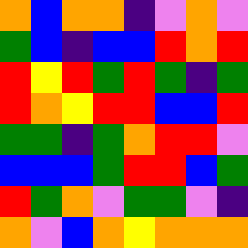[["orange", "blue", "orange", "orange", "indigo", "violet", "orange", "violet"], ["green", "blue", "indigo", "blue", "blue", "red", "orange", "red"], ["red", "yellow", "red", "green", "red", "green", "indigo", "green"], ["red", "orange", "yellow", "red", "red", "blue", "blue", "red"], ["green", "green", "indigo", "green", "orange", "red", "red", "violet"], ["blue", "blue", "blue", "green", "red", "red", "blue", "green"], ["red", "green", "orange", "violet", "green", "green", "violet", "indigo"], ["orange", "violet", "blue", "orange", "yellow", "orange", "orange", "orange"]]